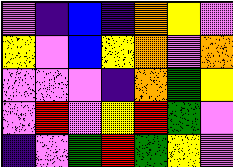[["violet", "indigo", "blue", "indigo", "orange", "yellow", "violet"], ["yellow", "violet", "blue", "yellow", "orange", "violet", "orange"], ["violet", "violet", "violet", "indigo", "orange", "green", "yellow"], ["violet", "red", "violet", "yellow", "red", "green", "violet"], ["indigo", "violet", "green", "red", "green", "yellow", "violet"]]